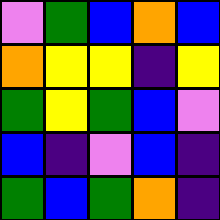[["violet", "green", "blue", "orange", "blue"], ["orange", "yellow", "yellow", "indigo", "yellow"], ["green", "yellow", "green", "blue", "violet"], ["blue", "indigo", "violet", "blue", "indigo"], ["green", "blue", "green", "orange", "indigo"]]